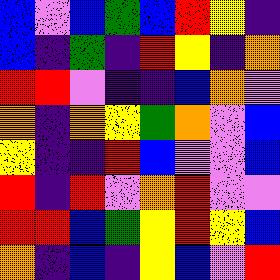[["blue", "violet", "blue", "green", "blue", "red", "yellow", "indigo"], ["blue", "indigo", "green", "indigo", "red", "yellow", "indigo", "orange"], ["red", "red", "violet", "indigo", "indigo", "blue", "orange", "violet"], ["orange", "indigo", "orange", "yellow", "green", "orange", "violet", "blue"], ["yellow", "indigo", "indigo", "red", "blue", "violet", "violet", "blue"], ["red", "indigo", "red", "violet", "orange", "red", "violet", "violet"], ["red", "red", "blue", "green", "yellow", "red", "yellow", "blue"], ["orange", "indigo", "blue", "indigo", "yellow", "blue", "violet", "red"]]